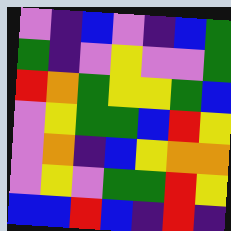[["violet", "indigo", "blue", "violet", "indigo", "blue", "green"], ["green", "indigo", "violet", "yellow", "violet", "violet", "green"], ["red", "orange", "green", "yellow", "yellow", "green", "blue"], ["violet", "yellow", "green", "green", "blue", "red", "yellow"], ["violet", "orange", "indigo", "blue", "yellow", "orange", "orange"], ["violet", "yellow", "violet", "green", "green", "red", "yellow"], ["blue", "blue", "red", "blue", "indigo", "red", "indigo"]]